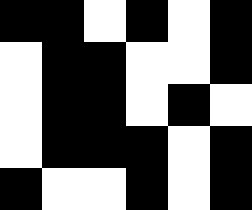[["black", "black", "white", "black", "white", "black"], ["white", "black", "black", "white", "white", "black"], ["white", "black", "black", "white", "black", "white"], ["white", "black", "black", "black", "white", "black"], ["black", "white", "white", "black", "white", "black"]]